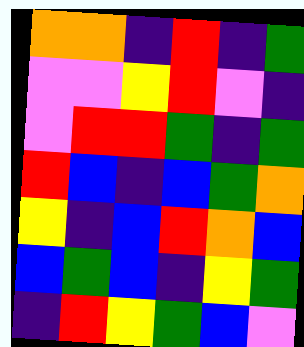[["orange", "orange", "indigo", "red", "indigo", "green"], ["violet", "violet", "yellow", "red", "violet", "indigo"], ["violet", "red", "red", "green", "indigo", "green"], ["red", "blue", "indigo", "blue", "green", "orange"], ["yellow", "indigo", "blue", "red", "orange", "blue"], ["blue", "green", "blue", "indigo", "yellow", "green"], ["indigo", "red", "yellow", "green", "blue", "violet"]]